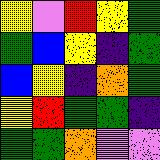[["yellow", "violet", "red", "yellow", "green"], ["green", "blue", "yellow", "indigo", "green"], ["blue", "yellow", "indigo", "orange", "green"], ["yellow", "red", "green", "green", "indigo"], ["green", "green", "orange", "violet", "violet"]]